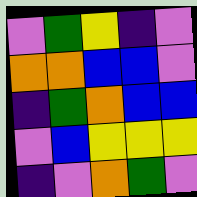[["violet", "green", "yellow", "indigo", "violet"], ["orange", "orange", "blue", "blue", "violet"], ["indigo", "green", "orange", "blue", "blue"], ["violet", "blue", "yellow", "yellow", "yellow"], ["indigo", "violet", "orange", "green", "violet"]]